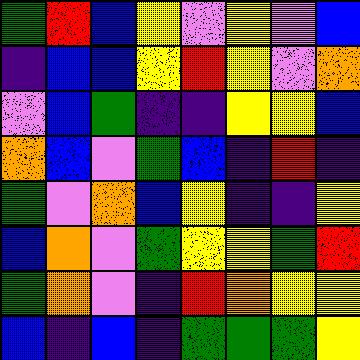[["green", "red", "blue", "yellow", "violet", "yellow", "violet", "blue"], ["indigo", "blue", "blue", "yellow", "red", "yellow", "violet", "orange"], ["violet", "blue", "green", "indigo", "indigo", "yellow", "yellow", "blue"], ["orange", "blue", "violet", "green", "blue", "indigo", "red", "indigo"], ["green", "violet", "orange", "blue", "yellow", "indigo", "indigo", "yellow"], ["blue", "orange", "violet", "green", "yellow", "yellow", "green", "red"], ["green", "orange", "violet", "indigo", "red", "orange", "yellow", "yellow"], ["blue", "indigo", "blue", "indigo", "green", "green", "green", "yellow"]]